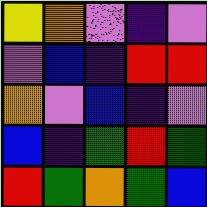[["yellow", "orange", "violet", "indigo", "violet"], ["violet", "blue", "indigo", "red", "red"], ["orange", "violet", "blue", "indigo", "violet"], ["blue", "indigo", "green", "red", "green"], ["red", "green", "orange", "green", "blue"]]